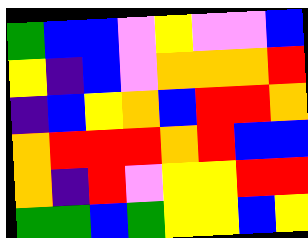[["green", "blue", "blue", "violet", "yellow", "violet", "violet", "blue"], ["yellow", "indigo", "blue", "violet", "orange", "orange", "orange", "red"], ["indigo", "blue", "yellow", "orange", "blue", "red", "red", "orange"], ["orange", "red", "red", "red", "orange", "red", "blue", "blue"], ["orange", "indigo", "red", "violet", "yellow", "yellow", "red", "red"], ["green", "green", "blue", "green", "yellow", "yellow", "blue", "yellow"]]